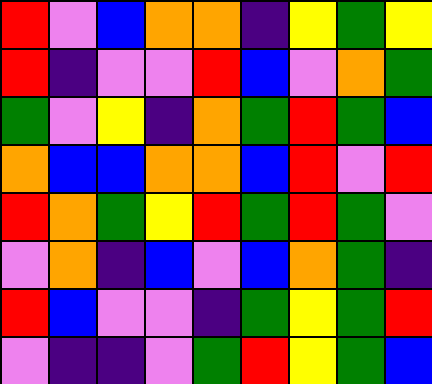[["red", "violet", "blue", "orange", "orange", "indigo", "yellow", "green", "yellow"], ["red", "indigo", "violet", "violet", "red", "blue", "violet", "orange", "green"], ["green", "violet", "yellow", "indigo", "orange", "green", "red", "green", "blue"], ["orange", "blue", "blue", "orange", "orange", "blue", "red", "violet", "red"], ["red", "orange", "green", "yellow", "red", "green", "red", "green", "violet"], ["violet", "orange", "indigo", "blue", "violet", "blue", "orange", "green", "indigo"], ["red", "blue", "violet", "violet", "indigo", "green", "yellow", "green", "red"], ["violet", "indigo", "indigo", "violet", "green", "red", "yellow", "green", "blue"]]